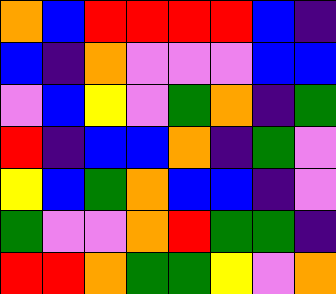[["orange", "blue", "red", "red", "red", "red", "blue", "indigo"], ["blue", "indigo", "orange", "violet", "violet", "violet", "blue", "blue"], ["violet", "blue", "yellow", "violet", "green", "orange", "indigo", "green"], ["red", "indigo", "blue", "blue", "orange", "indigo", "green", "violet"], ["yellow", "blue", "green", "orange", "blue", "blue", "indigo", "violet"], ["green", "violet", "violet", "orange", "red", "green", "green", "indigo"], ["red", "red", "orange", "green", "green", "yellow", "violet", "orange"]]